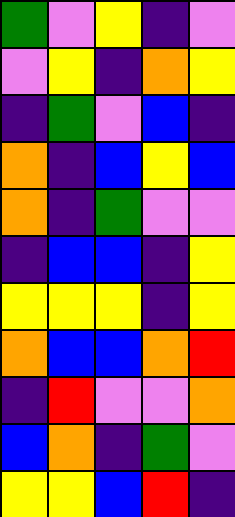[["green", "violet", "yellow", "indigo", "violet"], ["violet", "yellow", "indigo", "orange", "yellow"], ["indigo", "green", "violet", "blue", "indigo"], ["orange", "indigo", "blue", "yellow", "blue"], ["orange", "indigo", "green", "violet", "violet"], ["indigo", "blue", "blue", "indigo", "yellow"], ["yellow", "yellow", "yellow", "indigo", "yellow"], ["orange", "blue", "blue", "orange", "red"], ["indigo", "red", "violet", "violet", "orange"], ["blue", "orange", "indigo", "green", "violet"], ["yellow", "yellow", "blue", "red", "indigo"]]